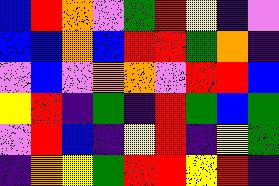[["blue", "red", "orange", "violet", "green", "red", "yellow", "indigo", "violet"], ["blue", "blue", "orange", "blue", "red", "red", "green", "orange", "indigo"], ["violet", "blue", "violet", "orange", "orange", "violet", "red", "red", "blue"], ["yellow", "red", "indigo", "green", "indigo", "red", "green", "blue", "green"], ["violet", "red", "blue", "indigo", "yellow", "red", "indigo", "yellow", "green"], ["indigo", "orange", "yellow", "green", "red", "red", "yellow", "red", "indigo"]]